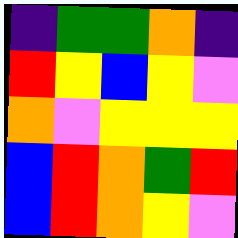[["indigo", "green", "green", "orange", "indigo"], ["red", "yellow", "blue", "yellow", "violet"], ["orange", "violet", "yellow", "yellow", "yellow"], ["blue", "red", "orange", "green", "red"], ["blue", "red", "orange", "yellow", "violet"]]